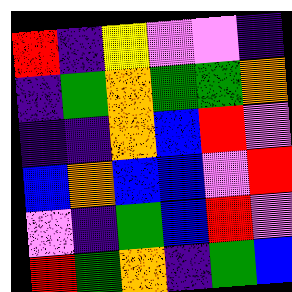[["red", "indigo", "yellow", "violet", "violet", "indigo"], ["indigo", "green", "orange", "green", "green", "orange"], ["indigo", "indigo", "orange", "blue", "red", "violet"], ["blue", "orange", "blue", "blue", "violet", "red"], ["violet", "indigo", "green", "blue", "red", "violet"], ["red", "green", "orange", "indigo", "green", "blue"]]